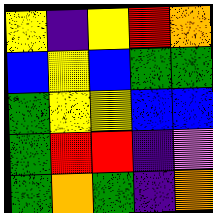[["yellow", "indigo", "yellow", "red", "orange"], ["blue", "yellow", "blue", "green", "green"], ["green", "yellow", "yellow", "blue", "blue"], ["green", "red", "red", "indigo", "violet"], ["green", "orange", "green", "indigo", "orange"]]